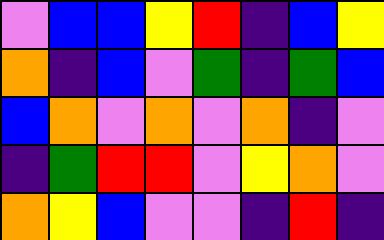[["violet", "blue", "blue", "yellow", "red", "indigo", "blue", "yellow"], ["orange", "indigo", "blue", "violet", "green", "indigo", "green", "blue"], ["blue", "orange", "violet", "orange", "violet", "orange", "indigo", "violet"], ["indigo", "green", "red", "red", "violet", "yellow", "orange", "violet"], ["orange", "yellow", "blue", "violet", "violet", "indigo", "red", "indigo"]]